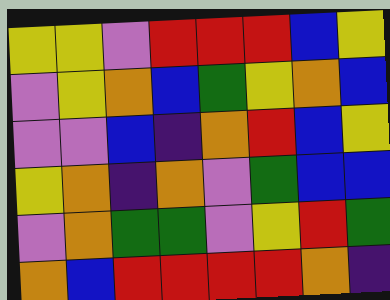[["yellow", "yellow", "violet", "red", "red", "red", "blue", "yellow"], ["violet", "yellow", "orange", "blue", "green", "yellow", "orange", "blue"], ["violet", "violet", "blue", "indigo", "orange", "red", "blue", "yellow"], ["yellow", "orange", "indigo", "orange", "violet", "green", "blue", "blue"], ["violet", "orange", "green", "green", "violet", "yellow", "red", "green"], ["orange", "blue", "red", "red", "red", "red", "orange", "indigo"]]